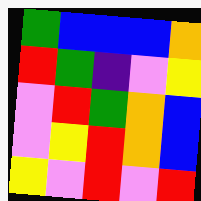[["green", "blue", "blue", "blue", "orange"], ["red", "green", "indigo", "violet", "yellow"], ["violet", "red", "green", "orange", "blue"], ["violet", "yellow", "red", "orange", "blue"], ["yellow", "violet", "red", "violet", "red"]]